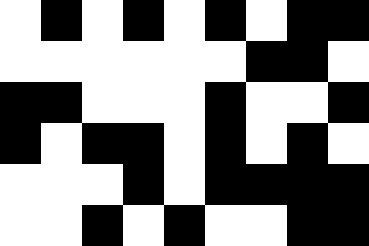[["white", "black", "white", "black", "white", "black", "white", "black", "black"], ["white", "white", "white", "white", "white", "white", "black", "black", "white"], ["black", "black", "white", "white", "white", "black", "white", "white", "black"], ["black", "white", "black", "black", "white", "black", "white", "black", "white"], ["white", "white", "white", "black", "white", "black", "black", "black", "black"], ["white", "white", "black", "white", "black", "white", "white", "black", "black"]]